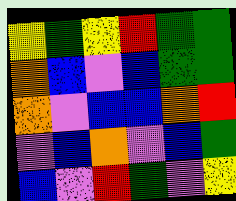[["yellow", "green", "yellow", "red", "green", "green"], ["orange", "blue", "violet", "blue", "green", "green"], ["orange", "violet", "blue", "blue", "orange", "red"], ["violet", "blue", "orange", "violet", "blue", "green"], ["blue", "violet", "red", "green", "violet", "yellow"]]